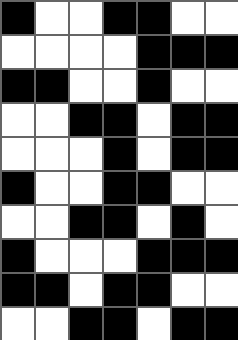[["black", "white", "white", "black", "black", "white", "white"], ["white", "white", "white", "white", "black", "black", "black"], ["black", "black", "white", "white", "black", "white", "white"], ["white", "white", "black", "black", "white", "black", "black"], ["white", "white", "white", "black", "white", "black", "black"], ["black", "white", "white", "black", "black", "white", "white"], ["white", "white", "black", "black", "white", "black", "white"], ["black", "white", "white", "white", "black", "black", "black"], ["black", "black", "white", "black", "black", "white", "white"], ["white", "white", "black", "black", "white", "black", "black"]]